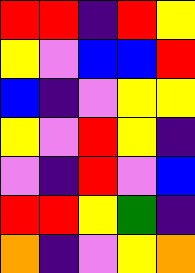[["red", "red", "indigo", "red", "yellow"], ["yellow", "violet", "blue", "blue", "red"], ["blue", "indigo", "violet", "yellow", "yellow"], ["yellow", "violet", "red", "yellow", "indigo"], ["violet", "indigo", "red", "violet", "blue"], ["red", "red", "yellow", "green", "indigo"], ["orange", "indigo", "violet", "yellow", "orange"]]